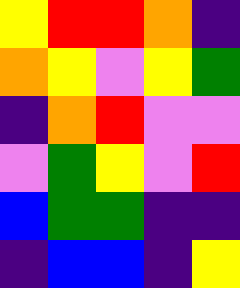[["yellow", "red", "red", "orange", "indigo"], ["orange", "yellow", "violet", "yellow", "green"], ["indigo", "orange", "red", "violet", "violet"], ["violet", "green", "yellow", "violet", "red"], ["blue", "green", "green", "indigo", "indigo"], ["indigo", "blue", "blue", "indigo", "yellow"]]